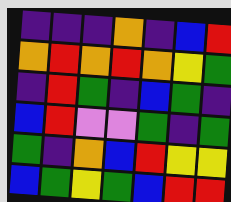[["indigo", "indigo", "indigo", "orange", "indigo", "blue", "red"], ["orange", "red", "orange", "red", "orange", "yellow", "green"], ["indigo", "red", "green", "indigo", "blue", "green", "indigo"], ["blue", "red", "violet", "violet", "green", "indigo", "green"], ["green", "indigo", "orange", "blue", "red", "yellow", "yellow"], ["blue", "green", "yellow", "green", "blue", "red", "red"]]